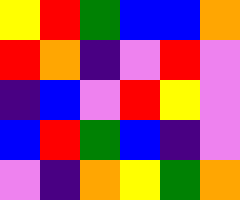[["yellow", "red", "green", "blue", "blue", "orange"], ["red", "orange", "indigo", "violet", "red", "violet"], ["indigo", "blue", "violet", "red", "yellow", "violet"], ["blue", "red", "green", "blue", "indigo", "violet"], ["violet", "indigo", "orange", "yellow", "green", "orange"]]